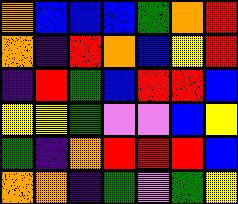[["orange", "blue", "blue", "blue", "green", "orange", "red"], ["orange", "indigo", "red", "orange", "blue", "yellow", "red"], ["indigo", "red", "green", "blue", "red", "red", "blue"], ["yellow", "yellow", "green", "violet", "violet", "blue", "yellow"], ["green", "indigo", "orange", "red", "red", "red", "blue"], ["orange", "orange", "indigo", "green", "violet", "green", "yellow"]]